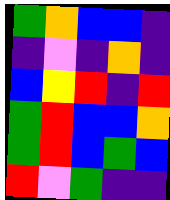[["green", "orange", "blue", "blue", "indigo"], ["indigo", "violet", "indigo", "orange", "indigo"], ["blue", "yellow", "red", "indigo", "red"], ["green", "red", "blue", "blue", "orange"], ["green", "red", "blue", "green", "blue"], ["red", "violet", "green", "indigo", "indigo"]]